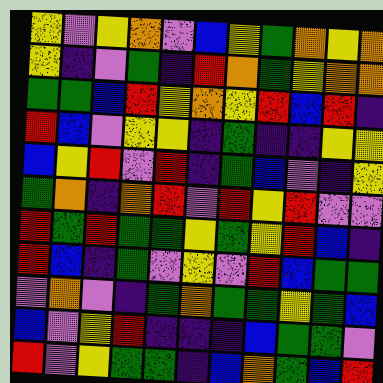[["yellow", "violet", "yellow", "orange", "violet", "blue", "yellow", "green", "orange", "yellow", "orange"], ["yellow", "indigo", "violet", "green", "indigo", "red", "orange", "green", "yellow", "orange", "orange"], ["green", "green", "blue", "red", "yellow", "orange", "yellow", "red", "blue", "red", "indigo"], ["red", "blue", "violet", "yellow", "yellow", "indigo", "green", "indigo", "indigo", "yellow", "yellow"], ["blue", "yellow", "red", "violet", "red", "indigo", "green", "blue", "violet", "indigo", "yellow"], ["green", "orange", "indigo", "orange", "red", "violet", "red", "yellow", "red", "violet", "violet"], ["red", "green", "red", "green", "green", "yellow", "green", "yellow", "red", "blue", "indigo"], ["red", "blue", "indigo", "green", "violet", "yellow", "violet", "red", "blue", "green", "green"], ["violet", "orange", "violet", "indigo", "green", "orange", "green", "green", "yellow", "green", "blue"], ["blue", "violet", "yellow", "red", "indigo", "indigo", "indigo", "blue", "green", "green", "violet"], ["red", "violet", "yellow", "green", "green", "indigo", "blue", "orange", "green", "blue", "red"]]